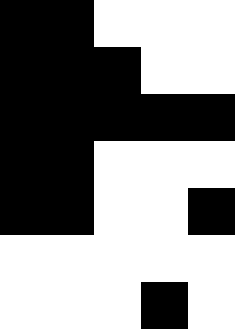[["black", "black", "white", "white", "white"], ["black", "black", "black", "white", "white"], ["black", "black", "black", "black", "black"], ["black", "black", "white", "white", "white"], ["black", "black", "white", "white", "black"], ["white", "white", "white", "white", "white"], ["white", "white", "white", "black", "white"]]